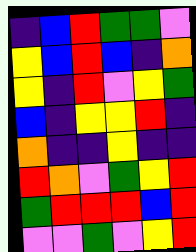[["indigo", "blue", "red", "green", "green", "violet"], ["yellow", "blue", "red", "blue", "indigo", "orange"], ["yellow", "indigo", "red", "violet", "yellow", "green"], ["blue", "indigo", "yellow", "yellow", "red", "indigo"], ["orange", "indigo", "indigo", "yellow", "indigo", "indigo"], ["red", "orange", "violet", "green", "yellow", "red"], ["green", "red", "red", "red", "blue", "red"], ["violet", "violet", "green", "violet", "yellow", "red"]]